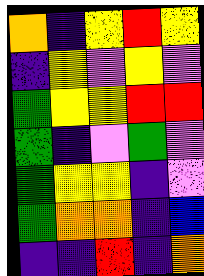[["orange", "indigo", "yellow", "red", "yellow"], ["indigo", "yellow", "violet", "yellow", "violet"], ["green", "yellow", "yellow", "red", "red"], ["green", "indigo", "violet", "green", "violet"], ["green", "yellow", "yellow", "indigo", "violet"], ["green", "orange", "orange", "indigo", "blue"], ["indigo", "indigo", "red", "indigo", "orange"]]